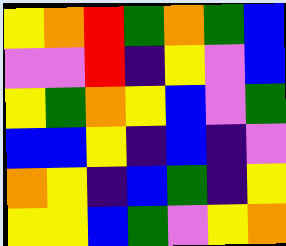[["yellow", "orange", "red", "green", "orange", "green", "blue"], ["violet", "violet", "red", "indigo", "yellow", "violet", "blue"], ["yellow", "green", "orange", "yellow", "blue", "violet", "green"], ["blue", "blue", "yellow", "indigo", "blue", "indigo", "violet"], ["orange", "yellow", "indigo", "blue", "green", "indigo", "yellow"], ["yellow", "yellow", "blue", "green", "violet", "yellow", "orange"]]